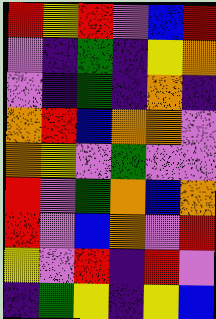[["red", "yellow", "red", "violet", "blue", "red"], ["violet", "indigo", "green", "indigo", "yellow", "orange"], ["violet", "indigo", "green", "indigo", "orange", "indigo"], ["orange", "red", "blue", "orange", "orange", "violet"], ["orange", "yellow", "violet", "green", "violet", "violet"], ["red", "violet", "green", "orange", "blue", "orange"], ["red", "violet", "blue", "orange", "violet", "red"], ["yellow", "violet", "red", "indigo", "red", "violet"], ["indigo", "green", "yellow", "indigo", "yellow", "blue"]]